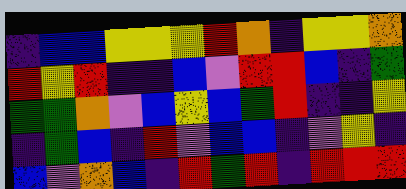[["indigo", "blue", "blue", "yellow", "yellow", "yellow", "red", "orange", "indigo", "yellow", "yellow", "orange"], ["red", "yellow", "red", "indigo", "indigo", "blue", "violet", "red", "red", "blue", "indigo", "green"], ["green", "green", "orange", "violet", "blue", "yellow", "blue", "green", "red", "indigo", "indigo", "yellow"], ["indigo", "green", "blue", "indigo", "red", "violet", "blue", "blue", "indigo", "violet", "yellow", "indigo"], ["blue", "violet", "orange", "blue", "indigo", "red", "green", "red", "indigo", "red", "red", "red"]]